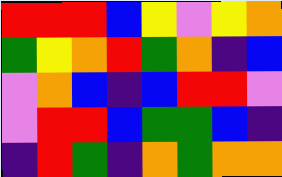[["red", "red", "red", "blue", "yellow", "violet", "yellow", "orange"], ["green", "yellow", "orange", "red", "green", "orange", "indigo", "blue"], ["violet", "orange", "blue", "indigo", "blue", "red", "red", "violet"], ["violet", "red", "red", "blue", "green", "green", "blue", "indigo"], ["indigo", "red", "green", "indigo", "orange", "green", "orange", "orange"]]